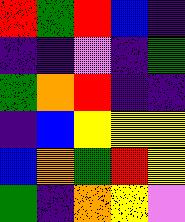[["red", "green", "red", "blue", "indigo"], ["indigo", "indigo", "violet", "indigo", "green"], ["green", "orange", "red", "indigo", "indigo"], ["indigo", "blue", "yellow", "yellow", "yellow"], ["blue", "orange", "green", "red", "yellow"], ["green", "indigo", "orange", "yellow", "violet"]]